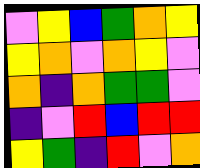[["violet", "yellow", "blue", "green", "orange", "yellow"], ["yellow", "orange", "violet", "orange", "yellow", "violet"], ["orange", "indigo", "orange", "green", "green", "violet"], ["indigo", "violet", "red", "blue", "red", "red"], ["yellow", "green", "indigo", "red", "violet", "orange"]]